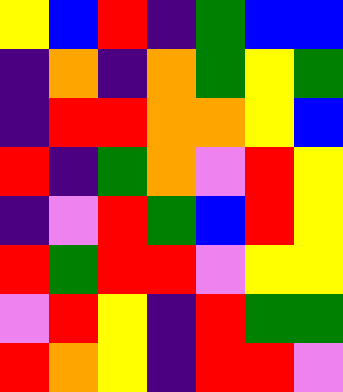[["yellow", "blue", "red", "indigo", "green", "blue", "blue"], ["indigo", "orange", "indigo", "orange", "green", "yellow", "green"], ["indigo", "red", "red", "orange", "orange", "yellow", "blue"], ["red", "indigo", "green", "orange", "violet", "red", "yellow"], ["indigo", "violet", "red", "green", "blue", "red", "yellow"], ["red", "green", "red", "red", "violet", "yellow", "yellow"], ["violet", "red", "yellow", "indigo", "red", "green", "green"], ["red", "orange", "yellow", "indigo", "red", "red", "violet"]]